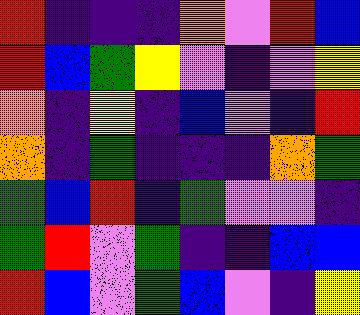[["red", "indigo", "indigo", "indigo", "orange", "violet", "red", "blue"], ["red", "blue", "green", "yellow", "violet", "indigo", "violet", "yellow"], ["orange", "indigo", "yellow", "indigo", "blue", "violet", "indigo", "red"], ["orange", "indigo", "green", "indigo", "indigo", "indigo", "orange", "green"], ["green", "blue", "red", "indigo", "green", "violet", "violet", "indigo"], ["green", "red", "violet", "green", "indigo", "indigo", "blue", "blue"], ["red", "blue", "violet", "green", "blue", "violet", "indigo", "yellow"]]